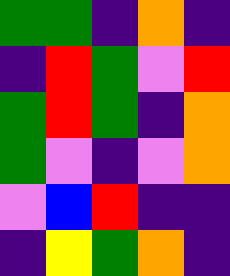[["green", "green", "indigo", "orange", "indigo"], ["indigo", "red", "green", "violet", "red"], ["green", "red", "green", "indigo", "orange"], ["green", "violet", "indigo", "violet", "orange"], ["violet", "blue", "red", "indigo", "indigo"], ["indigo", "yellow", "green", "orange", "indigo"]]